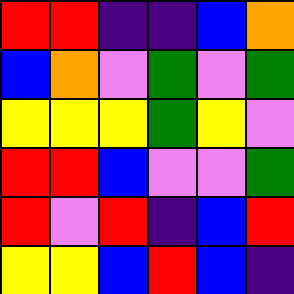[["red", "red", "indigo", "indigo", "blue", "orange"], ["blue", "orange", "violet", "green", "violet", "green"], ["yellow", "yellow", "yellow", "green", "yellow", "violet"], ["red", "red", "blue", "violet", "violet", "green"], ["red", "violet", "red", "indigo", "blue", "red"], ["yellow", "yellow", "blue", "red", "blue", "indigo"]]